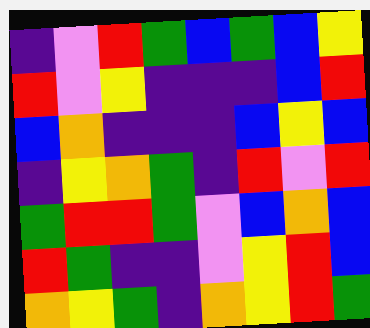[["indigo", "violet", "red", "green", "blue", "green", "blue", "yellow"], ["red", "violet", "yellow", "indigo", "indigo", "indigo", "blue", "red"], ["blue", "orange", "indigo", "indigo", "indigo", "blue", "yellow", "blue"], ["indigo", "yellow", "orange", "green", "indigo", "red", "violet", "red"], ["green", "red", "red", "green", "violet", "blue", "orange", "blue"], ["red", "green", "indigo", "indigo", "violet", "yellow", "red", "blue"], ["orange", "yellow", "green", "indigo", "orange", "yellow", "red", "green"]]